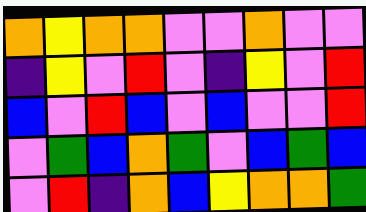[["orange", "yellow", "orange", "orange", "violet", "violet", "orange", "violet", "violet"], ["indigo", "yellow", "violet", "red", "violet", "indigo", "yellow", "violet", "red"], ["blue", "violet", "red", "blue", "violet", "blue", "violet", "violet", "red"], ["violet", "green", "blue", "orange", "green", "violet", "blue", "green", "blue"], ["violet", "red", "indigo", "orange", "blue", "yellow", "orange", "orange", "green"]]